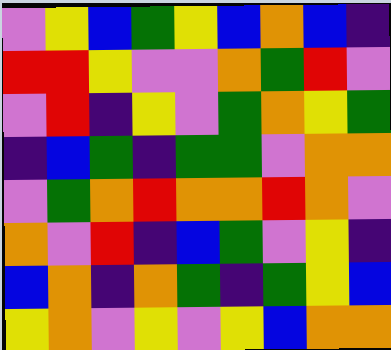[["violet", "yellow", "blue", "green", "yellow", "blue", "orange", "blue", "indigo"], ["red", "red", "yellow", "violet", "violet", "orange", "green", "red", "violet"], ["violet", "red", "indigo", "yellow", "violet", "green", "orange", "yellow", "green"], ["indigo", "blue", "green", "indigo", "green", "green", "violet", "orange", "orange"], ["violet", "green", "orange", "red", "orange", "orange", "red", "orange", "violet"], ["orange", "violet", "red", "indigo", "blue", "green", "violet", "yellow", "indigo"], ["blue", "orange", "indigo", "orange", "green", "indigo", "green", "yellow", "blue"], ["yellow", "orange", "violet", "yellow", "violet", "yellow", "blue", "orange", "orange"]]